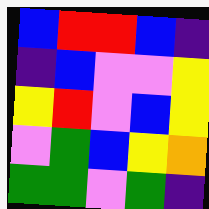[["blue", "red", "red", "blue", "indigo"], ["indigo", "blue", "violet", "violet", "yellow"], ["yellow", "red", "violet", "blue", "yellow"], ["violet", "green", "blue", "yellow", "orange"], ["green", "green", "violet", "green", "indigo"]]